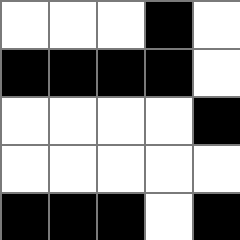[["white", "white", "white", "black", "white"], ["black", "black", "black", "black", "white"], ["white", "white", "white", "white", "black"], ["white", "white", "white", "white", "white"], ["black", "black", "black", "white", "black"]]